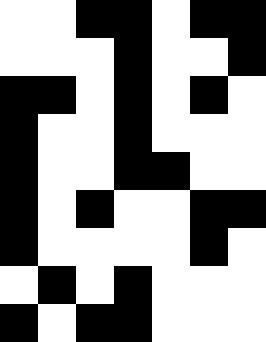[["white", "white", "black", "black", "white", "black", "black"], ["white", "white", "white", "black", "white", "white", "black"], ["black", "black", "white", "black", "white", "black", "white"], ["black", "white", "white", "black", "white", "white", "white"], ["black", "white", "white", "black", "black", "white", "white"], ["black", "white", "black", "white", "white", "black", "black"], ["black", "white", "white", "white", "white", "black", "white"], ["white", "black", "white", "black", "white", "white", "white"], ["black", "white", "black", "black", "white", "white", "white"]]